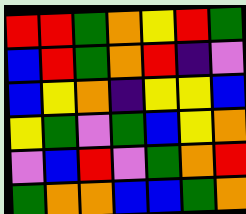[["red", "red", "green", "orange", "yellow", "red", "green"], ["blue", "red", "green", "orange", "red", "indigo", "violet"], ["blue", "yellow", "orange", "indigo", "yellow", "yellow", "blue"], ["yellow", "green", "violet", "green", "blue", "yellow", "orange"], ["violet", "blue", "red", "violet", "green", "orange", "red"], ["green", "orange", "orange", "blue", "blue", "green", "orange"]]